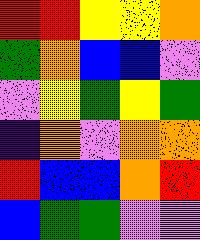[["red", "red", "yellow", "yellow", "orange"], ["green", "orange", "blue", "blue", "violet"], ["violet", "yellow", "green", "yellow", "green"], ["indigo", "orange", "violet", "orange", "orange"], ["red", "blue", "blue", "orange", "red"], ["blue", "green", "green", "violet", "violet"]]